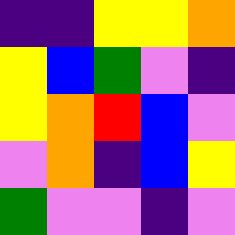[["indigo", "indigo", "yellow", "yellow", "orange"], ["yellow", "blue", "green", "violet", "indigo"], ["yellow", "orange", "red", "blue", "violet"], ["violet", "orange", "indigo", "blue", "yellow"], ["green", "violet", "violet", "indigo", "violet"]]